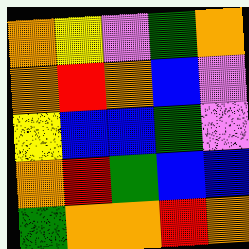[["orange", "yellow", "violet", "green", "orange"], ["orange", "red", "orange", "blue", "violet"], ["yellow", "blue", "blue", "green", "violet"], ["orange", "red", "green", "blue", "blue"], ["green", "orange", "orange", "red", "orange"]]